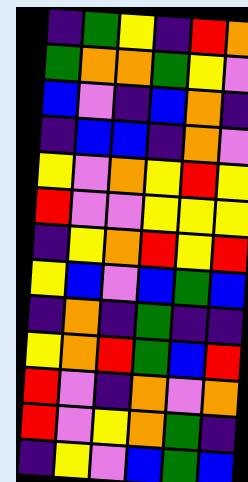[["indigo", "green", "yellow", "indigo", "red", "orange"], ["green", "orange", "orange", "green", "yellow", "violet"], ["blue", "violet", "indigo", "blue", "orange", "indigo"], ["indigo", "blue", "blue", "indigo", "orange", "violet"], ["yellow", "violet", "orange", "yellow", "red", "yellow"], ["red", "violet", "violet", "yellow", "yellow", "yellow"], ["indigo", "yellow", "orange", "red", "yellow", "red"], ["yellow", "blue", "violet", "blue", "green", "blue"], ["indigo", "orange", "indigo", "green", "indigo", "indigo"], ["yellow", "orange", "red", "green", "blue", "red"], ["red", "violet", "indigo", "orange", "violet", "orange"], ["red", "violet", "yellow", "orange", "green", "indigo"], ["indigo", "yellow", "violet", "blue", "green", "blue"]]